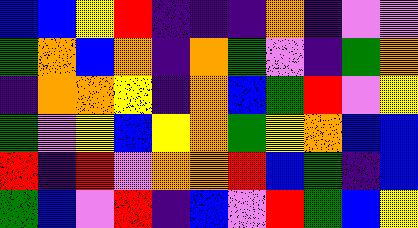[["blue", "blue", "yellow", "red", "indigo", "indigo", "indigo", "orange", "indigo", "violet", "violet"], ["green", "orange", "blue", "orange", "indigo", "orange", "green", "violet", "indigo", "green", "orange"], ["indigo", "orange", "orange", "yellow", "indigo", "orange", "blue", "green", "red", "violet", "yellow"], ["green", "violet", "yellow", "blue", "yellow", "orange", "green", "yellow", "orange", "blue", "blue"], ["red", "indigo", "red", "violet", "orange", "orange", "red", "blue", "green", "indigo", "blue"], ["green", "blue", "violet", "red", "indigo", "blue", "violet", "red", "green", "blue", "yellow"]]